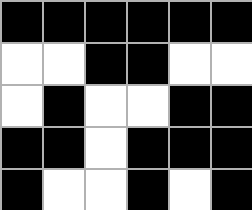[["black", "black", "black", "black", "black", "black"], ["white", "white", "black", "black", "white", "white"], ["white", "black", "white", "white", "black", "black"], ["black", "black", "white", "black", "black", "black"], ["black", "white", "white", "black", "white", "black"]]